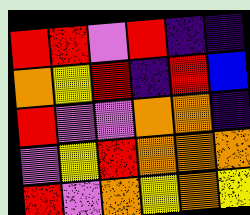[["red", "red", "violet", "red", "indigo", "indigo"], ["orange", "yellow", "red", "indigo", "red", "blue"], ["red", "violet", "violet", "orange", "orange", "indigo"], ["violet", "yellow", "red", "orange", "orange", "orange"], ["red", "violet", "orange", "yellow", "orange", "yellow"]]